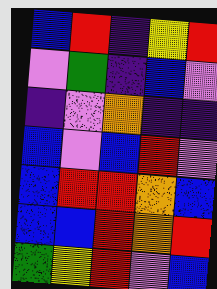[["blue", "red", "indigo", "yellow", "red"], ["violet", "green", "indigo", "blue", "violet"], ["indigo", "violet", "orange", "indigo", "indigo"], ["blue", "violet", "blue", "red", "violet"], ["blue", "red", "red", "orange", "blue"], ["blue", "blue", "red", "orange", "red"], ["green", "yellow", "red", "violet", "blue"]]